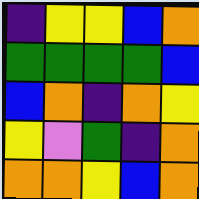[["indigo", "yellow", "yellow", "blue", "orange"], ["green", "green", "green", "green", "blue"], ["blue", "orange", "indigo", "orange", "yellow"], ["yellow", "violet", "green", "indigo", "orange"], ["orange", "orange", "yellow", "blue", "orange"]]